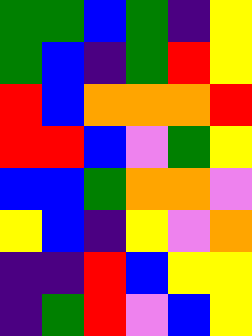[["green", "green", "blue", "green", "indigo", "yellow"], ["green", "blue", "indigo", "green", "red", "yellow"], ["red", "blue", "orange", "orange", "orange", "red"], ["red", "red", "blue", "violet", "green", "yellow"], ["blue", "blue", "green", "orange", "orange", "violet"], ["yellow", "blue", "indigo", "yellow", "violet", "orange"], ["indigo", "indigo", "red", "blue", "yellow", "yellow"], ["indigo", "green", "red", "violet", "blue", "yellow"]]